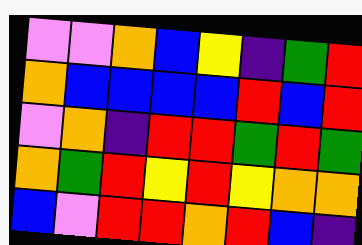[["violet", "violet", "orange", "blue", "yellow", "indigo", "green", "red"], ["orange", "blue", "blue", "blue", "blue", "red", "blue", "red"], ["violet", "orange", "indigo", "red", "red", "green", "red", "green"], ["orange", "green", "red", "yellow", "red", "yellow", "orange", "orange"], ["blue", "violet", "red", "red", "orange", "red", "blue", "indigo"]]